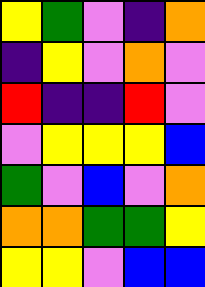[["yellow", "green", "violet", "indigo", "orange"], ["indigo", "yellow", "violet", "orange", "violet"], ["red", "indigo", "indigo", "red", "violet"], ["violet", "yellow", "yellow", "yellow", "blue"], ["green", "violet", "blue", "violet", "orange"], ["orange", "orange", "green", "green", "yellow"], ["yellow", "yellow", "violet", "blue", "blue"]]